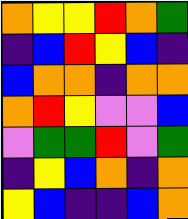[["orange", "yellow", "yellow", "red", "orange", "green"], ["indigo", "blue", "red", "yellow", "blue", "indigo"], ["blue", "orange", "orange", "indigo", "orange", "orange"], ["orange", "red", "yellow", "violet", "violet", "blue"], ["violet", "green", "green", "red", "violet", "green"], ["indigo", "yellow", "blue", "orange", "indigo", "orange"], ["yellow", "blue", "indigo", "indigo", "blue", "orange"]]